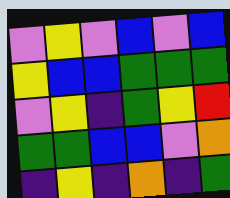[["violet", "yellow", "violet", "blue", "violet", "blue"], ["yellow", "blue", "blue", "green", "green", "green"], ["violet", "yellow", "indigo", "green", "yellow", "red"], ["green", "green", "blue", "blue", "violet", "orange"], ["indigo", "yellow", "indigo", "orange", "indigo", "green"]]